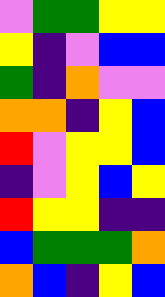[["violet", "green", "green", "yellow", "yellow"], ["yellow", "indigo", "violet", "blue", "blue"], ["green", "indigo", "orange", "violet", "violet"], ["orange", "orange", "indigo", "yellow", "blue"], ["red", "violet", "yellow", "yellow", "blue"], ["indigo", "violet", "yellow", "blue", "yellow"], ["red", "yellow", "yellow", "indigo", "indigo"], ["blue", "green", "green", "green", "orange"], ["orange", "blue", "indigo", "yellow", "blue"]]